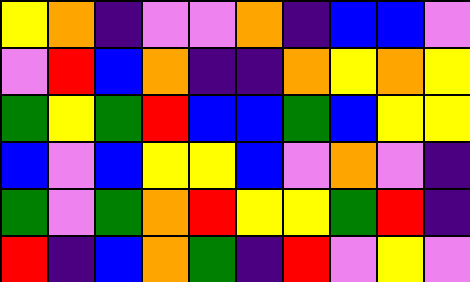[["yellow", "orange", "indigo", "violet", "violet", "orange", "indigo", "blue", "blue", "violet"], ["violet", "red", "blue", "orange", "indigo", "indigo", "orange", "yellow", "orange", "yellow"], ["green", "yellow", "green", "red", "blue", "blue", "green", "blue", "yellow", "yellow"], ["blue", "violet", "blue", "yellow", "yellow", "blue", "violet", "orange", "violet", "indigo"], ["green", "violet", "green", "orange", "red", "yellow", "yellow", "green", "red", "indigo"], ["red", "indigo", "blue", "orange", "green", "indigo", "red", "violet", "yellow", "violet"]]